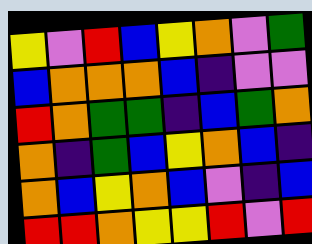[["yellow", "violet", "red", "blue", "yellow", "orange", "violet", "green"], ["blue", "orange", "orange", "orange", "blue", "indigo", "violet", "violet"], ["red", "orange", "green", "green", "indigo", "blue", "green", "orange"], ["orange", "indigo", "green", "blue", "yellow", "orange", "blue", "indigo"], ["orange", "blue", "yellow", "orange", "blue", "violet", "indigo", "blue"], ["red", "red", "orange", "yellow", "yellow", "red", "violet", "red"]]